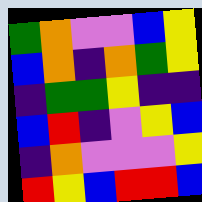[["green", "orange", "violet", "violet", "blue", "yellow"], ["blue", "orange", "indigo", "orange", "green", "yellow"], ["indigo", "green", "green", "yellow", "indigo", "indigo"], ["blue", "red", "indigo", "violet", "yellow", "blue"], ["indigo", "orange", "violet", "violet", "violet", "yellow"], ["red", "yellow", "blue", "red", "red", "blue"]]